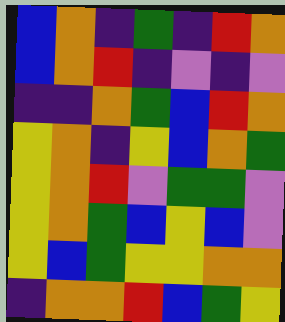[["blue", "orange", "indigo", "green", "indigo", "red", "orange"], ["blue", "orange", "red", "indigo", "violet", "indigo", "violet"], ["indigo", "indigo", "orange", "green", "blue", "red", "orange"], ["yellow", "orange", "indigo", "yellow", "blue", "orange", "green"], ["yellow", "orange", "red", "violet", "green", "green", "violet"], ["yellow", "orange", "green", "blue", "yellow", "blue", "violet"], ["yellow", "blue", "green", "yellow", "yellow", "orange", "orange"], ["indigo", "orange", "orange", "red", "blue", "green", "yellow"]]